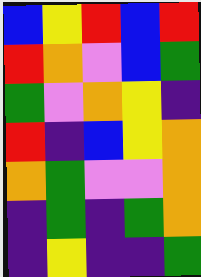[["blue", "yellow", "red", "blue", "red"], ["red", "orange", "violet", "blue", "green"], ["green", "violet", "orange", "yellow", "indigo"], ["red", "indigo", "blue", "yellow", "orange"], ["orange", "green", "violet", "violet", "orange"], ["indigo", "green", "indigo", "green", "orange"], ["indigo", "yellow", "indigo", "indigo", "green"]]